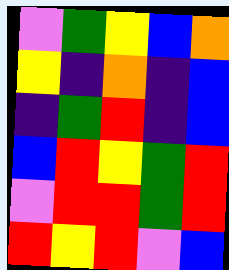[["violet", "green", "yellow", "blue", "orange"], ["yellow", "indigo", "orange", "indigo", "blue"], ["indigo", "green", "red", "indigo", "blue"], ["blue", "red", "yellow", "green", "red"], ["violet", "red", "red", "green", "red"], ["red", "yellow", "red", "violet", "blue"]]